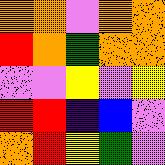[["orange", "orange", "violet", "orange", "orange"], ["red", "orange", "green", "orange", "orange"], ["violet", "violet", "yellow", "violet", "yellow"], ["red", "red", "indigo", "blue", "violet"], ["orange", "red", "yellow", "green", "violet"]]